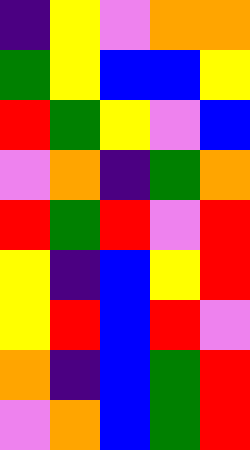[["indigo", "yellow", "violet", "orange", "orange"], ["green", "yellow", "blue", "blue", "yellow"], ["red", "green", "yellow", "violet", "blue"], ["violet", "orange", "indigo", "green", "orange"], ["red", "green", "red", "violet", "red"], ["yellow", "indigo", "blue", "yellow", "red"], ["yellow", "red", "blue", "red", "violet"], ["orange", "indigo", "blue", "green", "red"], ["violet", "orange", "blue", "green", "red"]]